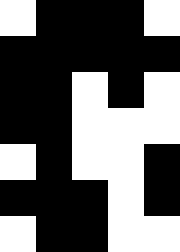[["white", "black", "black", "black", "white"], ["black", "black", "black", "black", "black"], ["black", "black", "white", "black", "white"], ["black", "black", "white", "white", "white"], ["white", "black", "white", "white", "black"], ["black", "black", "black", "white", "black"], ["white", "black", "black", "white", "white"]]